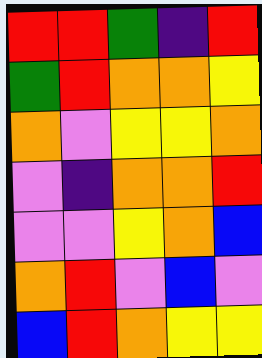[["red", "red", "green", "indigo", "red"], ["green", "red", "orange", "orange", "yellow"], ["orange", "violet", "yellow", "yellow", "orange"], ["violet", "indigo", "orange", "orange", "red"], ["violet", "violet", "yellow", "orange", "blue"], ["orange", "red", "violet", "blue", "violet"], ["blue", "red", "orange", "yellow", "yellow"]]